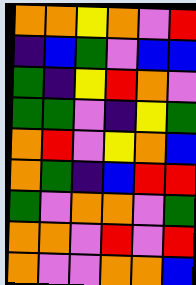[["orange", "orange", "yellow", "orange", "violet", "red"], ["indigo", "blue", "green", "violet", "blue", "blue"], ["green", "indigo", "yellow", "red", "orange", "violet"], ["green", "green", "violet", "indigo", "yellow", "green"], ["orange", "red", "violet", "yellow", "orange", "blue"], ["orange", "green", "indigo", "blue", "red", "red"], ["green", "violet", "orange", "orange", "violet", "green"], ["orange", "orange", "violet", "red", "violet", "red"], ["orange", "violet", "violet", "orange", "orange", "blue"]]